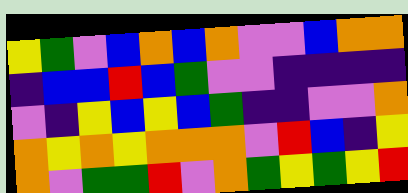[["yellow", "green", "violet", "blue", "orange", "blue", "orange", "violet", "violet", "blue", "orange", "orange"], ["indigo", "blue", "blue", "red", "blue", "green", "violet", "violet", "indigo", "indigo", "indigo", "indigo"], ["violet", "indigo", "yellow", "blue", "yellow", "blue", "green", "indigo", "indigo", "violet", "violet", "orange"], ["orange", "yellow", "orange", "yellow", "orange", "orange", "orange", "violet", "red", "blue", "indigo", "yellow"], ["orange", "violet", "green", "green", "red", "violet", "orange", "green", "yellow", "green", "yellow", "red"]]